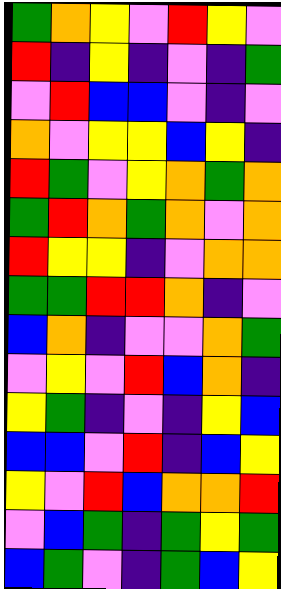[["green", "orange", "yellow", "violet", "red", "yellow", "violet"], ["red", "indigo", "yellow", "indigo", "violet", "indigo", "green"], ["violet", "red", "blue", "blue", "violet", "indigo", "violet"], ["orange", "violet", "yellow", "yellow", "blue", "yellow", "indigo"], ["red", "green", "violet", "yellow", "orange", "green", "orange"], ["green", "red", "orange", "green", "orange", "violet", "orange"], ["red", "yellow", "yellow", "indigo", "violet", "orange", "orange"], ["green", "green", "red", "red", "orange", "indigo", "violet"], ["blue", "orange", "indigo", "violet", "violet", "orange", "green"], ["violet", "yellow", "violet", "red", "blue", "orange", "indigo"], ["yellow", "green", "indigo", "violet", "indigo", "yellow", "blue"], ["blue", "blue", "violet", "red", "indigo", "blue", "yellow"], ["yellow", "violet", "red", "blue", "orange", "orange", "red"], ["violet", "blue", "green", "indigo", "green", "yellow", "green"], ["blue", "green", "violet", "indigo", "green", "blue", "yellow"]]